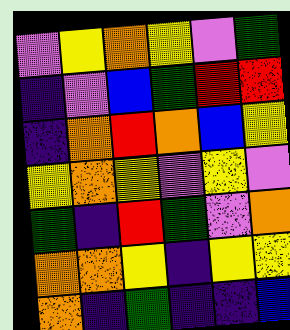[["violet", "yellow", "orange", "yellow", "violet", "green"], ["indigo", "violet", "blue", "green", "red", "red"], ["indigo", "orange", "red", "orange", "blue", "yellow"], ["yellow", "orange", "yellow", "violet", "yellow", "violet"], ["green", "indigo", "red", "green", "violet", "orange"], ["orange", "orange", "yellow", "indigo", "yellow", "yellow"], ["orange", "indigo", "green", "indigo", "indigo", "blue"]]